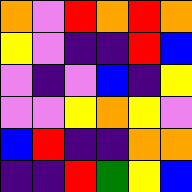[["orange", "violet", "red", "orange", "red", "orange"], ["yellow", "violet", "indigo", "indigo", "red", "blue"], ["violet", "indigo", "violet", "blue", "indigo", "yellow"], ["violet", "violet", "yellow", "orange", "yellow", "violet"], ["blue", "red", "indigo", "indigo", "orange", "orange"], ["indigo", "indigo", "red", "green", "yellow", "blue"]]